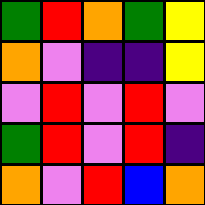[["green", "red", "orange", "green", "yellow"], ["orange", "violet", "indigo", "indigo", "yellow"], ["violet", "red", "violet", "red", "violet"], ["green", "red", "violet", "red", "indigo"], ["orange", "violet", "red", "blue", "orange"]]